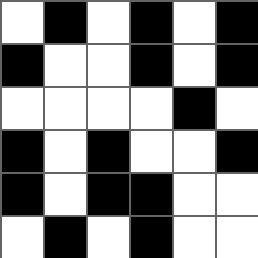[["white", "black", "white", "black", "white", "black"], ["black", "white", "white", "black", "white", "black"], ["white", "white", "white", "white", "black", "white"], ["black", "white", "black", "white", "white", "black"], ["black", "white", "black", "black", "white", "white"], ["white", "black", "white", "black", "white", "white"]]